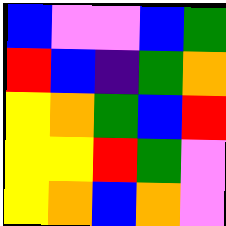[["blue", "violet", "violet", "blue", "green"], ["red", "blue", "indigo", "green", "orange"], ["yellow", "orange", "green", "blue", "red"], ["yellow", "yellow", "red", "green", "violet"], ["yellow", "orange", "blue", "orange", "violet"]]